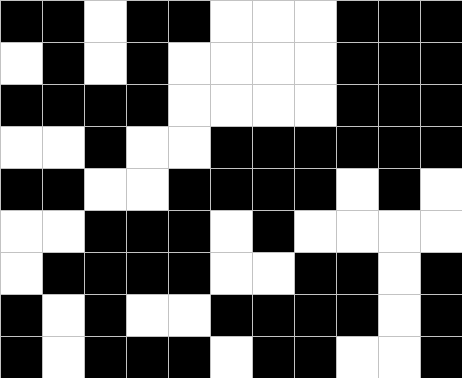[["black", "black", "white", "black", "black", "white", "white", "white", "black", "black", "black"], ["white", "black", "white", "black", "white", "white", "white", "white", "black", "black", "black"], ["black", "black", "black", "black", "white", "white", "white", "white", "black", "black", "black"], ["white", "white", "black", "white", "white", "black", "black", "black", "black", "black", "black"], ["black", "black", "white", "white", "black", "black", "black", "black", "white", "black", "white"], ["white", "white", "black", "black", "black", "white", "black", "white", "white", "white", "white"], ["white", "black", "black", "black", "black", "white", "white", "black", "black", "white", "black"], ["black", "white", "black", "white", "white", "black", "black", "black", "black", "white", "black"], ["black", "white", "black", "black", "black", "white", "black", "black", "white", "white", "black"]]